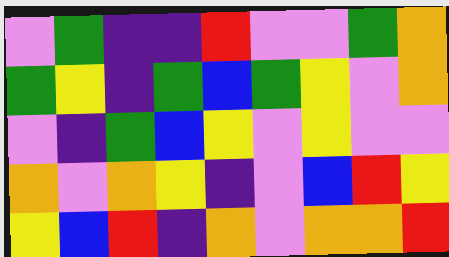[["violet", "green", "indigo", "indigo", "red", "violet", "violet", "green", "orange"], ["green", "yellow", "indigo", "green", "blue", "green", "yellow", "violet", "orange"], ["violet", "indigo", "green", "blue", "yellow", "violet", "yellow", "violet", "violet"], ["orange", "violet", "orange", "yellow", "indigo", "violet", "blue", "red", "yellow"], ["yellow", "blue", "red", "indigo", "orange", "violet", "orange", "orange", "red"]]